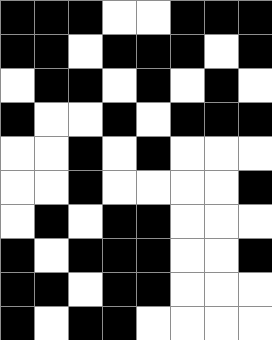[["black", "black", "black", "white", "white", "black", "black", "black"], ["black", "black", "white", "black", "black", "black", "white", "black"], ["white", "black", "black", "white", "black", "white", "black", "white"], ["black", "white", "white", "black", "white", "black", "black", "black"], ["white", "white", "black", "white", "black", "white", "white", "white"], ["white", "white", "black", "white", "white", "white", "white", "black"], ["white", "black", "white", "black", "black", "white", "white", "white"], ["black", "white", "black", "black", "black", "white", "white", "black"], ["black", "black", "white", "black", "black", "white", "white", "white"], ["black", "white", "black", "black", "white", "white", "white", "white"]]